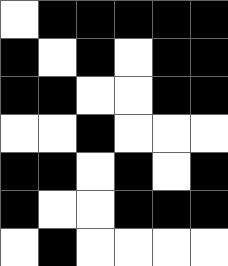[["white", "black", "black", "black", "black", "black"], ["black", "white", "black", "white", "black", "black"], ["black", "black", "white", "white", "black", "black"], ["white", "white", "black", "white", "white", "white"], ["black", "black", "white", "black", "white", "black"], ["black", "white", "white", "black", "black", "black"], ["white", "black", "white", "white", "white", "white"]]